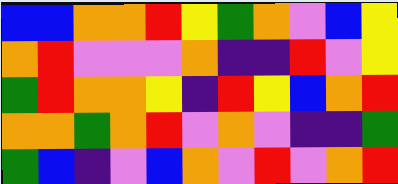[["blue", "blue", "orange", "orange", "red", "yellow", "green", "orange", "violet", "blue", "yellow"], ["orange", "red", "violet", "violet", "violet", "orange", "indigo", "indigo", "red", "violet", "yellow"], ["green", "red", "orange", "orange", "yellow", "indigo", "red", "yellow", "blue", "orange", "red"], ["orange", "orange", "green", "orange", "red", "violet", "orange", "violet", "indigo", "indigo", "green"], ["green", "blue", "indigo", "violet", "blue", "orange", "violet", "red", "violet", "orange", "red"]]